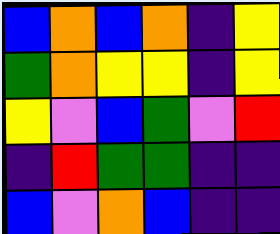[["blue", "orange", "blue", "orange", "indigo", "yellow"], ["green", "orange", "yellow", "yellow", "indigo", "yellow"], ["yellow", "violet", "blue", "green", "violet", "red"], ["indigo", "red", "green", "green", "indigo", "indigo"], ["blue", "violet", "orange", "blue", "indigo", "indigo"]]